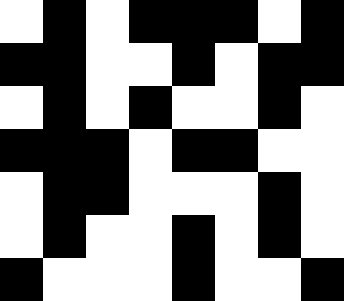[["white", "black", "white", "black", "black", "black", "white", "black"], ["black", "black", "white", "white", "black", "white", "black", "black"], ["white", "black", "white", "black", "white", "white", "black", "white"], ["black", "black", "black", "white", "black", "black", "white", "white"], ["white", "black", "black", "white", "white", "white", "black", "white"], ["white", "black", "white", "white", "black", "white", "black", "white"], ["black", "white", "white", "white", "black", "white", "white", "black"]]